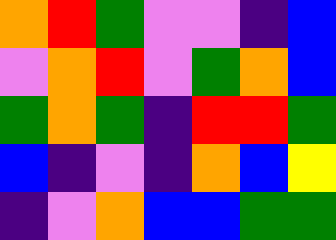[["orange", "red", "green", "violet", "violet", "indigo", "blue"], ["violet", "orange", "red", "violet", "green", "orange", "blue"], ["green", "orange", "green", "indigo", "red", "red", "green"], ["blue", "indigo", "violet", "indigo", "orange", "blue", "yellow"], ["indigo", "violet", "orange", "blue", "blue", "green", "green"]]